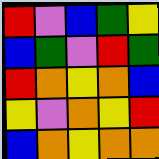[["red", "violet", "blue", "green", "yellow"], ["blue", "green", "violet", "red", "green"], ["red", "orange", "yellow", "orange", "blue"], ["yellow", "violet", "orange", "yellow", "red"], ["blue", "orange", "yellow", "orange", "orange"]]